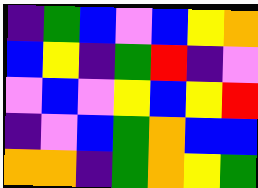[["indigo", "green", "blue", "violet", "blue", "yellow", "orange"], ["blue", "yellow", "indigo", "green", "red", "indigo", "violet"], ["violet", "blue", "violet", "yellow", "blue", "yellow", "red"], ["indigo", "violet", "blue", "green", "orange", "blue", "blue"], ["orange", "orange", "indigo", "green", "orange", "yellow", "green"]]